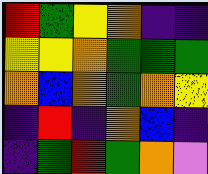[["red", "green", "yellow", "orange", "indigo", "indigo"], ["yellow", "yellow", "orange", "green", "green", "green"], ["orange", "blue", "orange", "green", "orange", "yellow"], ["indigo", "red", "indigo", "orange", "blue", "indigo"], ["indigo", "green", "red", "green", "orange", "violet"]]